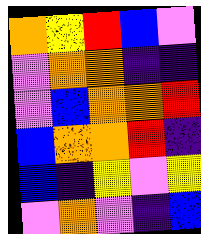[["orange", "yellow", "red", "blue", "violet"], ["violet", "orange", "orange", "indigo", "indigo"], ["violet", "blue", "orange", "orange", "red"], ["blue", "orange", "orange", "red", "indigo"], ["blue", "indigo", "yellow", "violet", "yellow"], ["violet", "orange", "violet", "indigo", "blue"]]